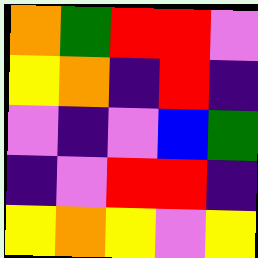[["orange", "green", "red", "red", "violet"], ["yellow", "orange", "indigo", "red", "indigo"], ["violet", "indigo", "violet", "blue", "green"], ["indigo", "violet", "red", "red", "indigo"], ["yellow", "orange", "yellow", "violet", "yellow"]]